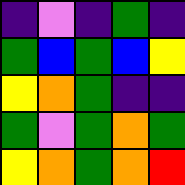[["indigo", "violet", "indigo", "green", "indigo"], ["green", "blue", "green", "blue", "yellow"], ["yellow", "orange", "green", "indigo", "indigo"], ["green", "violet", "green", "orange", "green"], ["yellow", "orange", "green", "orange", "red"]]